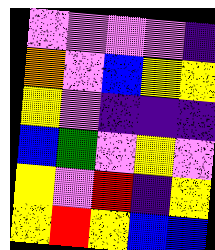[["violet", "violet", "violet", "violet", "indigo"], ["orange", "violet", "blue", "yellow", "yellow"], ["yellow", "violet", "indigo", "indigo", "indigo"], ["blue", "green", "violet", "yellow", "violet"], ["yellow", "violet", "red", "indigo", "yellow"], ["yellow", "red", "yellow", "blue", "blue"]]